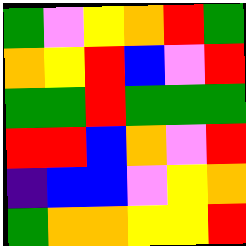[["green", "violet", "yellow", "orange", "red", "green"], ["orange", "yellow", "red", "blue", "violet", "red"], ["green", "green", "red", "green", "green", "green"], ["red", "red", "blue", "orange", "violet", "red"], ["indigo", "blue", "blue", "violet", "yellow", "orange"], ["green", "orange", "orange", "yellow", "yellow", "red"]]